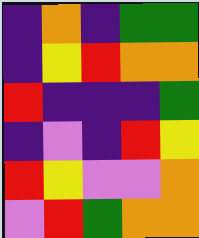[["indigo", "orange", "indigo", "green", "green"], ["indigo", "yellow", "red", "orange", "orange"], ["red", "indigo", "indigo", "indigo", "green"], ["indigo", "violet", "indigo", "red", "yellow"], ["red", "yellow", "violet", "violet", "orange"], ["violet", "red", "green", "orange", "orange"]]